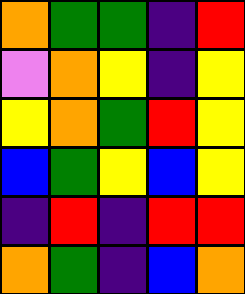[["orange", "green", "green", "indigo", "red"], ["violet", "orange", "yellow", "indigo", "yellow"], ["yellow", "orange", "green", "red", "yellow"], ["blue", "green", "yellow", "blue", "yellow"], ["indigo", "red", "indigo", "red", "red"], ["orange", "green", "indigo", "blue", "orange"]]